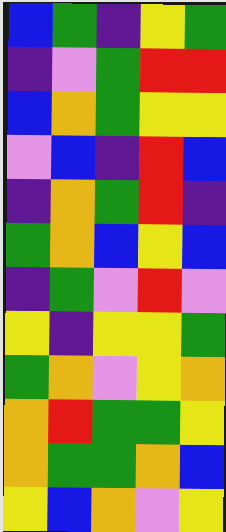[["blue", "green", "indigo", "yellow", "green"], ["indigo", "violet", "green", "red", "red"], ["blue", "orange", "green", "yellow", "yellow"], ["violet", "blue", "indigo", "red", "blue"], ["indigo", "orange", "green", "red", "indigo"], ["green", "orange", "blue", "yellow", "blue"], ["indigo", "green", "violet", "red", "violet"], ["yellow", "indigo", "yellow", "yellow", "green"], ["green", "orange", "violet", "yellow", "orange"], ["orange", "red", "green", "green", "yellow"], ["orange", "green", "green", "orange", "blue"], ["yellow", "blue", "orange", "violet", "yellow"]]